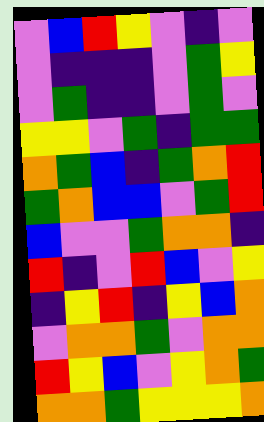[["violet", "blue", "red", "yellow", "violet", "indigo", "violet"], ["violet", "indigo", "indigo", "indigo", "violet", "green", "yellow"], ["violet", "green", "indigo", "indigo", "violet", "green", "violet"], ["yellow", "yellow", "violet", "green", "indigo", "green", "green"], ["orange", "green", "blue", "indigo", "green", "orange", "red"], ["green", "orange", "blue", "blue", "violet", "green", "red"], ["blue", "violet", "violet", "green", "orange", "orange", "indigo"], ["red", "indigo", "violet", "red", "blue", "violet", "yellow"], ["indigo", "yellow", "red", "indigo", "yellow", "blue", "orange"], ["violet", "orange", "orange", "green", "violet", "orange", "orange"], ["red", "yellow", "blue", "violet", "yellow", "orange", "green"], ["orange", "orange", "green", "yellow", "yellow", "yellow", "orange"]]